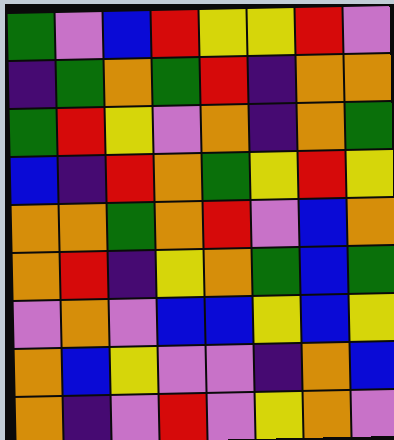[["green", "violet", "blue", "red", "yellow", "yellow", "red", "violet"], ["indigo", "green", "orange", "green", "red", "indigo", "orange", "orange"], ["green", "red", "yellow", "violet", "orange", "indigo", "orange", "green"], ["blue", "indigo", "red", "orange", "green", "yellow", "red", "yellow"], ["orange", "orange", "green", "orange", "red", "violet", "blue", "orange"], ["orange", "red", "indigo", "yellow", "orange", "green", "blue", "green"], ["violet", "orange", "violet", "blue", "blue", "yellow", "blue", "yellow"], ["orange", "blue", "yellow", "violet", "violet", "indigo", "orange", "blue"], ["orange", "indigo", "violet", "red", "violet", "yellow", "orange", "violet"]]